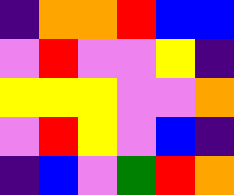[["indigo", "orange", "orange", "red", "blue", "blue"], ["violet", "red", "violet", "violet", "yellow", "indigo"], ["yellow", "yellow", "yellow", "violet", "violet", "orange"], ["violet", "red", "yellow", "violet", "blue", "indigo"], ["indigo", "blue", "violet", "green", "red", "orange"]]